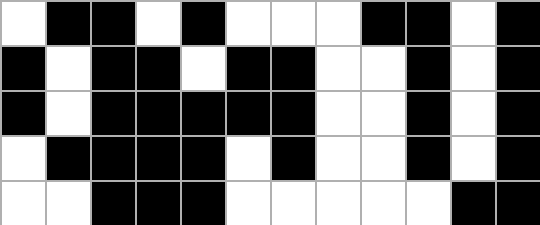[["white", "black", "black", "white", "black", "white", "white", "white", "black", "black", "white", "black"], ["black", "white", "black", "black", "white", "black", "black", "white", "white", "black", "white", "black"], ["black", "white", "black", "black", "black", "black", "black", "white", "white", "black", "white", "black"], ["white", "black", "black", "black", "black", "white", "black", "white", "white", "black", "white", "black"], ["white", "white", "black", "black", "black", "white", "white", "white", "white", "white", "black", "black"]]